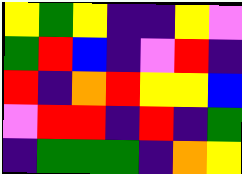[["yellow", "green", "yellow", "indigo", "indigo", "yellow", "violet"], ["green", "red", "blue", "indigo", "violet", "red", "indigo"], ["red", "indigo", "orange", "red", "yellow", "yellow", "blue"], ["violet", "red", "red", "indigo", "red", "indigo", "green"], ["indigo", "green", "green", "green", "indigo", "orange", "yellow"]]